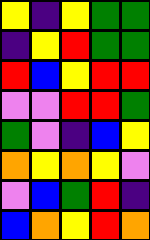[["yellow", "indigo", "yellow", "green", "green"], ["indigo", "yellow", "red", "green", "green"], ["red", "blue", "yellow", "red", "red"], ["violet", "violet", "red", "red", "green"], ["green", "violet", "indigo", "blue", "yellow"], ["orange", "yellow", "orange", "yellow", "violet"], ["violet", "blue", "green", "red", "indigo"], ["blue", "orange", "yellow", "red", "orange"]]